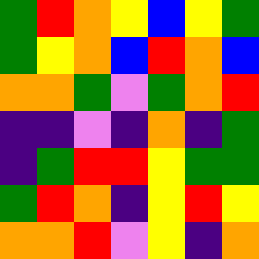[["green", "red", "orange", "yellow", "blue", "yellow", "green"], ["green", "yellow", "orange", "blue", "red", "orange", "blue"], ["orange", "orange", "green", "violet", "green", "orange", "red"], ["indigo", "indigo", "violet", "indigo", "orange", "indigo", "green"], ["indigo", "green", "red", "red", "yellow", "green", "green"], ["green", "red", "orange", "indigo", "yellow", "red", "yellow"], ["orange", "orange", "red", "violet", "yellow", "indigo", "orange"]]